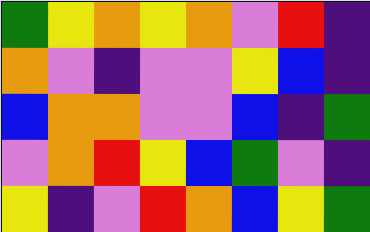[["green", "yellow", "orange", "yellow", "orange", "violet", "red", "indigo"], ["orange", "violet", "indigo", "violet", "violet", "yellow", "blue", "indigo"], ["blue", "orange", "orange", "violet", "violet", "blue", "indigo", "green"], ["violet", "orange", "red", "yellow", "blue", "green", "violet", "indigo"], ["yellow", "indigo", "violet", "red", "orange", "blue", "yellow", "green"]]